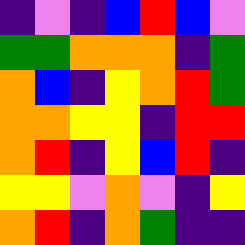[["indigo", "violet", "indigo", "blue", "red", "blue", "violet"], ["green", "green", "orange", "orange", "orange", "indigo", "green"], ["orange", "blue", "indigo", "yellow", "orange", "red", "green"], ["orange", "orange", "yellow", "yellow", "indigo", "red", "red"], ["orange", "red", "indigo", "yellow", "blue", "red", "indigo"], ["yellow", "yellow", "violet", "orange", "violet", "indigo", "yellow"], ["orange", "red", "indigo", "orange", "green", "indigo", "indigo"]]